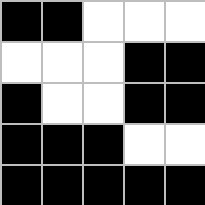[["black", "black", "white", "white", "white"], ["white", "white", "white", "black", "black"], ["black", "white", "white", "black", "black"], ["black", "black", "black", "white", "white"], ["black", "black", "black", "black", "black"]]